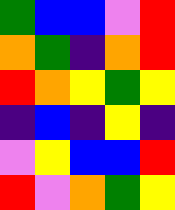[["green", "blue", "blue", "violet", "red"], ["orange", "green", "indigo", "orange", "red"], ["red", "orange", "yellow", "green", "yellow"], ["indigo", "blue", "indigo", "yellow", "indigo"], ["violet", "yellow", "blue", "blue", "red"], ["red", "violet", "orange", "green", "yellow"]]